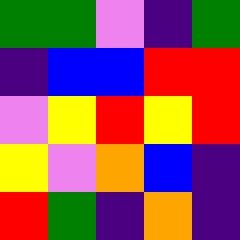[["green", "green", "violet", "indigo", "green"], ["indigo", "blue", "blue", "red", "red"], ["violet", "yellow", "red", "yellow", "red"], ["yellow", "violet", "orange", "blue", "indigo"], ["red", "green", "indigo", "orange", "indigo"]]